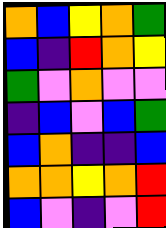[["orange", "blue", "yellow", "orange", "green"], ["blue", "indigo", "red", "orange", "yellow"], ["green", "violet", "orange", "violet", "violet"], ["indigo", "blue", "violet", "blue", "green"], ["blue", "orange", "indigo", "indigo", "blue"], ["orange", "orange", "yellow", "orange", "red"], ["blue", "violet", "indigo", "violet", "red"]]